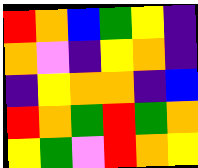[["red", "orange", "blue", "green", "yellow", "indigo"], ["orange", "violet", "indigo", "yellow", "orange", "indigo"], ["indigo", "yellow", "orange", "orange", "indigo", "blue"], ["red", "orange", "green", "red", "green", "orange"], ["yellow", "green", "violet", "red", "orange", "yellow"]]